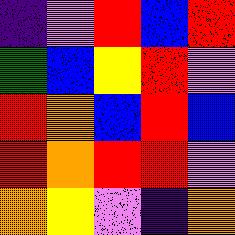[["indigo", "violet", "red", "blue", "red"], ["green", "blue", "yellow", "red", "violet"], ["red", "orange", "blue", "red", "blue"], ["red", "orange", "red", "red", "violet"], ["orange", "yellow", "violet", "indigo", "orange"]]